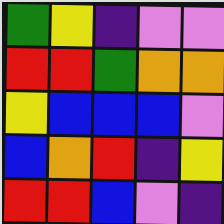[["green", "yellow", "indigo", "violet", "violet"], ["red", "red", "green", "orange", "orange"], ["yellow", "blue", "blue", "blue", "violet"], ["blue", "orange", "red", "indigo", "yellow"], ["red", "red", "blue", "violet", "indigo"]]